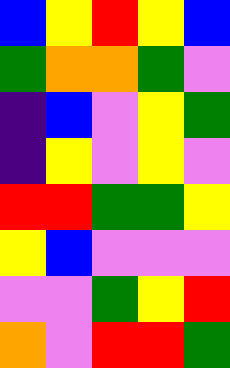[["blue", "yellow", "red", "yellow", "blue"], ["green", "orange", "orange", "green", "violet"], ["indigo", "blue", "violet", "yellow", "green"], ["indigo", "yellow", "violet", "yellow", "violet"], ["red", "red", "green", "green", "yellow"], ["yellow", "blue", "violet", "violet", "violet"], ["violet", "violet", "green", "yellow", "red"], ["orange", "violet", "red", "red", "green"]]